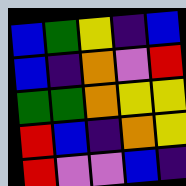[["blue", "green", "yellow", "indigo", "blue"], ["blue", "indigo", "orange", "violet", "red"], ["green", "green", "orange", "yellow", "yellow"], ["red", "blue", "indigo", "orange", "yellow"], ["red", "violet", "violet", "blue", "indigo"]]